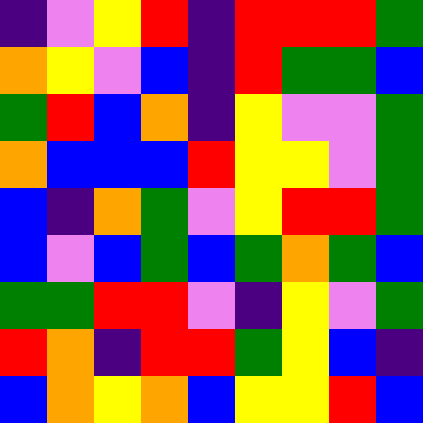[["indigo", "violet", "yellow", "red", "indigo", "red", "red", "red", "green"], ["orange", "yellow", "violet", "blue", "indigo", "red", "green", "green", "blue"], ["green", "red", "blue", "orange", "indigo", "yellow", "violet", "violet", "green"], ["orange", "blue", "blue", "blue", "red", "yellow", "yellow", "violet", "green"], ["blue", "indigo", "orange", "green", "violet", "yellow", "red", "red", "green"], ["blue", "violet", "blue", "green", "blue", "green", "orange", "green", "blue"], ["green", "green", "red", "red", "violet", "indigo", "yellow", "violet", "green"], ["red", "orange", "indigo", "red", "red", "green", "yellow", "blue", "indigo"], ["blue", "orange", "yellow", "orange", "blue", "yellow", "yellow", "red", "blue"]]